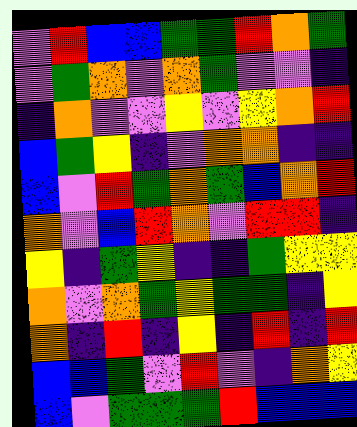[["violet", "red", "blue", "blue", "green", "green", "red", "orange", "green"], ["violet", "green", "orange", "violet", "orange", "green", "violet", "violet", "indigo"], ["indigo", "orange", "violet", "violet", "yellow", "violet", "yellow", "orange", "red"], ["blue", "green", "yellow", "indigo", "violet", "orange", "orange", "indigo", "indigo"], ["blue", "violet", "red", "green", "orange", "green", "blue", "orange", "red"], ["orange", "violet", "blue", "red", "orange", "violet", "red", "red", "indigo"], ["yellow", "indigo", "green", "yellow", "indigo", "indigo", "green", "yellow", "yellow"], ["orange", "violet", "orange", "green", "yellow", "green", "green", "indigo", "yellow"], ["orange", "indigo", "red", "indigo", "yellow", "indigo", "red", "indigo", "red"], ["blue", "blue", "green", "violet", "red", "violet", "indigo", "orange", "yellow"], ["blue", "violet", "green", "green", "green", "red", "blue", "blue", "blue"]]